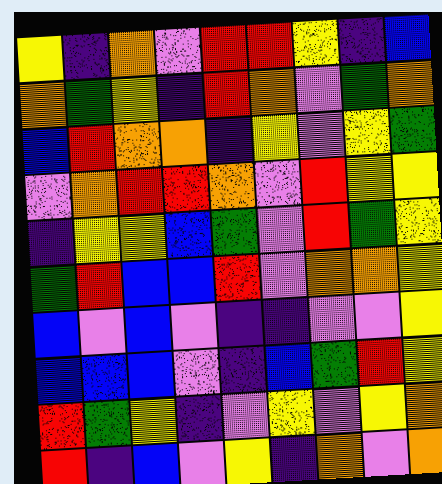[["yellow", "indigo", "orange", "violet", "red", "red", "yellow", "indigo", "blue"], ["orange", "green", "yellow", "indigo", "red", "orange", "violet", "green", "orange"], ["blue", "red", "orange", "orange", "indigo", "yellow", "violet", "yellow", "green"], ["violet", "orange", "red", "red", "orange", "violet", "red", "yellow", "yellow"], ["indigo", "yellow", "yellow", "blue", "green", "violet", "red", "green", "yellow"], ["green", "red", "blue", "blue", "red", "violet", "orange", "orange", "yellow"], ["blue", "violet", "blue", "violet", "indigo", "indigo", "violet", "violet", "yellow"], ["blue", "blue", "blue", "violet", "indigo", "blue", "green", "red", "yellow"], ["red", "green", "yellow", "indigo", "violet", "yellow", "violet", "yellow", "orange"], ["red", "indigo", "blue", "violet", "yellow", "indigo", "orange", "violet", "orange"]]